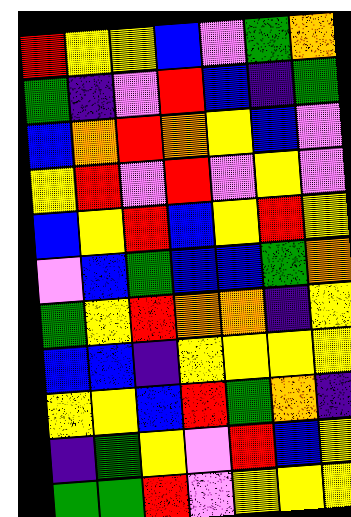[["red", "yellow", "yellow", "blue", "violet", "green", "orange"], ["green", "indigo", "violet", "red", "blue", "indigo", "green"], ["blue", "orange", "red", "orange", "yellow", "blue", "violet"], ["yellow", "red", "violet", "red", "violet", "yellow", "violet"], ["blue", "yellow", "red", "blue", "yellow", "red", "yellow"], ["violet", "blue", "green", "blue", "blue", "green", "orange"], ["green", "yellow", "red", "orange", "orange", "indigo", "yellow"], ["blue", "blue", "indigo", "yellow", "yellow", "yellow", "yellow"], ["yellow", "yellow", "blue", "red", "green", "orange", "indigo"], ["indigo", "green", "yellow", "violet", "red", "blue", "yellow"], ["green", "green", "red", "violet", "yellow", "yellow", "yellow"]]